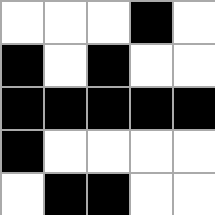[["white", "white", "white", "black", "white"], ["black", "white", "black", "white", "white"], ["black", "black", "black", "black", "black"], ["black", "white", "white", "white", "white"], ["white", "black", "black", "white", "white"]]